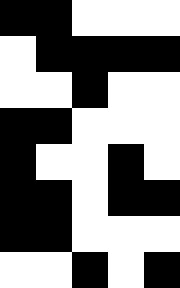[["black", "black", "white", "white", "white"], ["white", "black", "black", "black", "black"], ["white", "white", "black", "white", "white"], ["black", "black", "white", "white", "white"], ["black", "white", "white", "black", "white"], ["black", "black", "white", "black", "black"], ["black", "black", "white", "white", "white"], ["white", "white", "black", "white", "black"]]